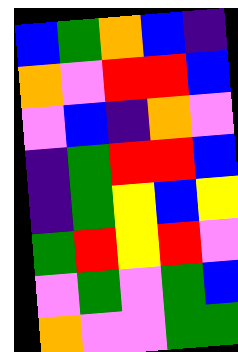[["blue", "green", "orange", "blue", "indigo"], ["orange", "violet", "red", "red", "blue"], ["violet", "blue", "indigo", "orange", "violet"], ["indigo", "green", "red", "red", "blue"], ["indigo", "green", "yellow", "blue", "yellow"], ["green", "red", "yellow", "red", "violet"], ["violet", "green", "violet", "green", "blue"], ["orange", "violet", "violet", "green", "green"]]